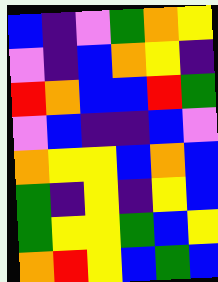[["blue", "indigo", "violet", "green", "orange", "yellow"], ["violet", "indigo", "blue", "orange", "yellow", "indigo"], ["red", "orange", "blue", "blue", "red", "green"], ["violet", "blue", "indigo", "indigo", "blue", "violet"], ["orange", "yellow", "yellow", "blue", "orange", "blue"], ["green", "indigo", "yellow", "indigo", "yellow", "blue"], ["green", "yellow", "yellow", "green", "blue", "yellow"], ["orange", "red", "yellow", "blue", "green", "blue"]]